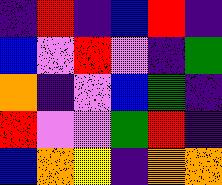[["indigo", "red", "indigo", "blue", "red", "indigo"], ["blue", "violet", "red", "violet", "indigo", "green"], ["orange", "indigo", "violet", "blue", "green", "indigo"], ["red", "violet", "violet", "green", "red", "indigo"], ["blue", "orange", "yellow", "indigo", "orange", "orange"]]